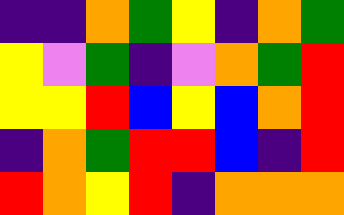[["indigo", "indigo", "orange", "green", "yellow", "indigo", "orange", "green"], ["yellow", "violet", "green", "indigo", "violet", "orange", "green", "red"], ["yellow", "yellow", "red", "blue", "yellow", "blue", "orange", "red"], ["indigo", "orange", "green", "red", "red", "blue", "indigo", "red"], ["red", "orange", "yellow", "red", "indigo", "orange", "orange", "orange"]]